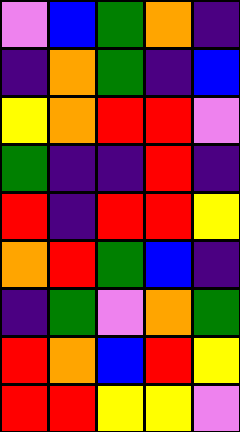[["violet", "blue", "green", "orange", "indigo"], ["indigo", "orange", "green", "indigo", "blue"], ["yellow", "orange", "red", "red", "violet"], ["green", "indigo", "indigo", "red", "indigo"], ["red", "indigo", "red", "red", "yellow"], ["orange", "red", "green", "blue", "indigo"], ["indigo", "green", "violet", "orange", "green"], ["red", "orange", "blue", "red", "yellow"], ["red", "red", "yellow", "yellow", "violet"]]